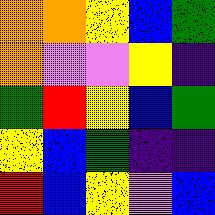[["orange", "orange", "yellow", "blue", "green"], ["orange", "violet", "violet", "yellow", "indigo"], ["green", "red", "yellow", "blue", "green"], ["yellow", "blue", "green", "indigo", "indigo"], ["red", "blue", "yellow", "violet", "blue"]]